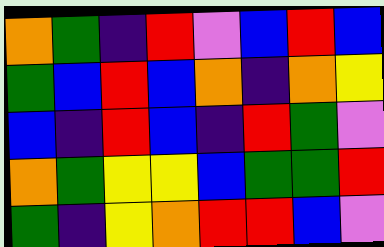[["orange", "green", "indigo", "red", "violet", "blue", "red", "blue"], ["green", "blue", "red", "blue", "orange", "indigo", "orange", "yellow"], ["blue", "indigo", "red", "blue", "indigo", "red", "green", "violet"], ["orange", "green", "yellow", "yellow", "blue", "green", "green", "red"], ["green", "indigo", "yellow", "orange", "red", "red", "blue", "violet"]]